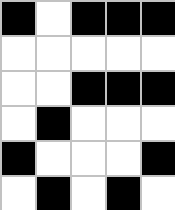[["black", "white", "black", "black", "black"], ["white", "white", "white", "white", "white"], ["white", "white", "black", "black", "black"], ["white", "black", "white", "white", "white"], ["black", "white", "white", "white", "black"], ["white", "black", "white", "black", "white"]]